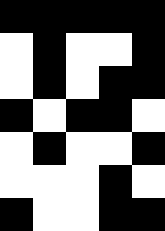[["black", "black", "black", "black", "black"], ["white", "black", "white", "white", "black"], ["white", "black", "white", "black", "black"], ["black", "white", "black", "black", "white"], ["white", "black", "white", "white", "black"], ["white", "white", "white", "black", "white"], ["black", "white", "white", "black", "black"]]